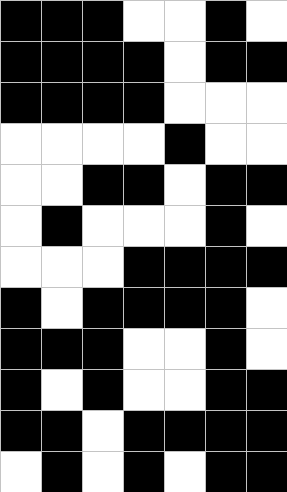[["black", "black", "black", "white", "white", "black", "white"], ["black", "black", "black", "black", "white", "black", "black"], ["black", "black", "black", "black", "white", "white", "white"], ["white", "white", "white", "white", "black", "white", "white"], ["white", "white", "black", "black", "white", "black", "black"], ["white", "black", "white", "white", "white", "black", "white"], ["white", "white", "white", "black", "black", "black", "black"], ["black", "white", "black", "black", "black", "black", "white"], ["black", "black", "black", "white", "white", "black", "white"], ["black", "white", "black", "white", "white", "black", "black"], ["black", "black", "white", "black", "black", "black", "black"], ["white", "black", "white", "black", "white", "black", "black"]]